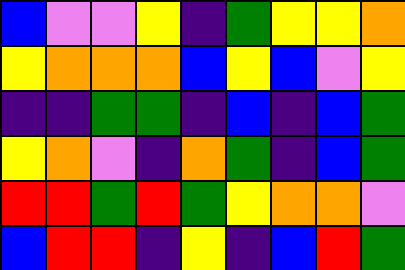[["blue", "violet", "violet", "yellow", "indigo", "green", "yellow", "yellow", "orange"], ["yellow", "orange", "orange", "orange", "blue", "yellow", "blue", "violet", "yellow"], ["indigo", "indigo", "green", "green", "indigo", "blue", "indigo", "blue", "green"], ["yellow", "orange", "violet", "indigo", "orange", "green", "indigo", "blue", "green"], ["red", "red", "green", "red", "green", "yellow", "orange", "orange", "violet"], ["blue", "red", "red", "indigo", "yellow", "indigo", "blue", "red", "green"]]